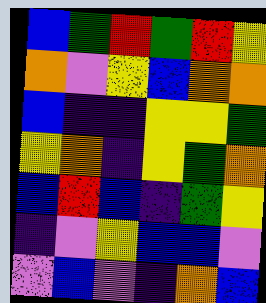[["blue", "green", "red", "green", "red", "yellow"], ["orange", "violet", "yellow", "blue", "orange", "orange"], ["blue", "indigo", "indigo", "yellow", "yellow", "green"], ["yellow", "orange", "indigo", "yellow", "green", "orange"], ["blue", "red", "blue", "indigo", "green", "yellow"], ["indigo", "violet", "yellow", "blue", "blue", "violet"], ["violet", "blue", "violet", "indigo", "orange", "blue"]]